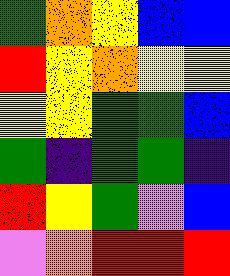[["green", "orange", "yellow", "blue", "blue"], ["red", "yellow", "orange", "yellow", "yellow"], ["yellow", "yellow", "green", "green", "blue"], ["green", "indigo", "green", "green", "indigo"], ["red", "yellow", "green", "violet", "blue"], ["violet", "orange", "red", "red", "red"]]